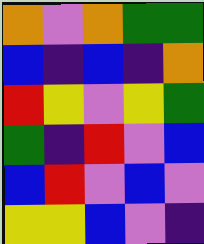[["orange", "violet", "orange", "green", "green"], ["blue", "indigo", "blue", "indigo", "orange"], ["red", "yellow", "violet", "yellow", "green"], ["green", "indigo", "red", "violet", "blue"], ["blue", "red", "violet", "blue", "violet"], ["yellow", "yellow", "blue", "violet", "indigo"]]